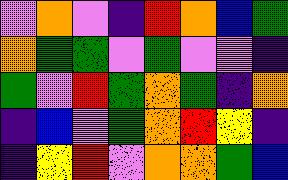[["violet", "orange", "violet", "indigo", "red", "orange", "blue", "green"], ["orange", "green", "green", "violet", "green", "violet", "violet", "indigo"], ["green", "violet", "red", "green", "orange", "green", "indigo", "orange"], ["indigo", "blue", "violet", "green", "orange", "red", "yellow", "indigo"], ["indigo", "yellow", "red", "violet", "orange", "orange", "green", "blue"]]